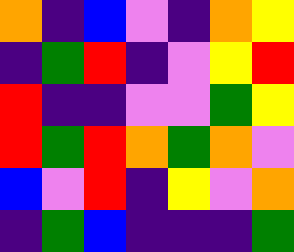[["orange", "indigo", "blue", "violet", "indigo", "orange", "yellow"], ["indigo", "green", "red", "indigo", "violet", "yellow", "red"], ["red", "indigo", "indigo", "violet", "violet", "green", "yellow"], ["red", "green", "red", "orange", "green", "orange", "violet"], ["blue", "violet", "red", "indigo", "yellow", "violet", "orange"], ["indigo", "green", "blue", "indigo", "indigo", "indigo", "green"]]